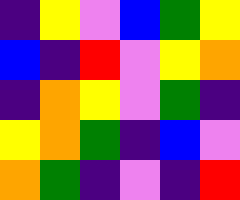[["indigo", "yellow", "violet", "blue", "green", "yellow"], ["blue", "indigo", "red", "violet", "yellow", "orange"], ["indigo", "orange", "yellow", "violet", "green", "indigo"], ["yellow", "orange", "green", "indigo", "blue", "violet"], ["orange", "green", "indigo", "violet", "indigo", "red"]]